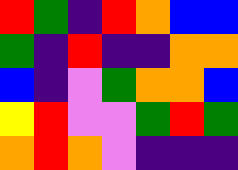[["red", "green", "indigo", "red", "orange", "blue", "blue"], ["green", "indigo", "red", "indigo", "indigo", "orange", "orange"], ["blue", "indigo", "violet", "green", "orange", "orange", "blue"], ["yellow", "red", "violet", "violet", "green", "red", "green"], ["orange", "red", "orange", "violet", "indigo", "indigo", "indigo"]]